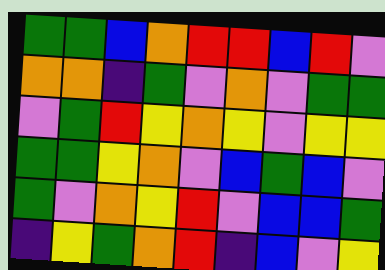[["green", "green", "blue", "orange", "red", "red", "blue", "red", "violet"], ["orange", "orange", "indigo", "green", "violet", "orange", "violet", "green", "green"], ["violet", "green", "red", "yellow", "orange", "yellow", "violet", "yellow", "yellow"], ["green", "green", "yellow", "orange", "violet", "blue", "green", "blue", "violet"], ["green", "violet", "orange", "yellow", "red", "violet", "blue", "blue", "green"], ["indigo", "yellow", "green", "orange", "red", "indigo", "blue", "violet", "yellow"]]